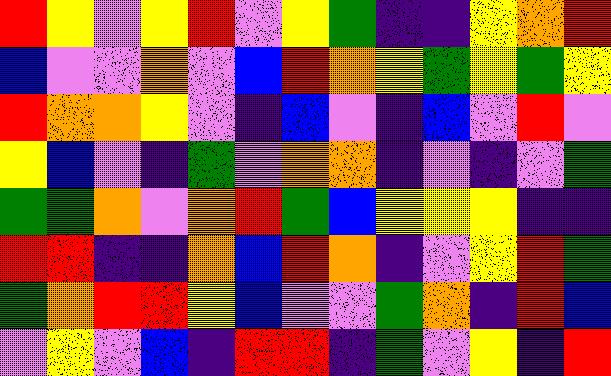[["red", "yellow", "violet", "yellow", "red", "violet", "yellow", "green", "indigo", "indigo", "yellow", "orange", "red"], ["blue", "violet", "violet", "orange", "violet", "blue", "red", "orange", "yellow", "green", "yellow", "green", "yellow"], ["red", "orange", "orange", "yellow", "violet", "indigo", "blue", "violet", "indigo", "blue", "violet", "red", "violet"], ["yellow", "blue", "violet", "indigo", "green", "violet", "orange", "orange", "indigo", "violet", "indigo", "violet", "green"], ["green", "green", "orange", "violet", "orange", "red", "green", "blue", "yellow", "yellow", "yellow", "indigo", "indigo"], ["red", "red", "indigo", "indigo", "orange", "blue", "red", "orange", "indigo", "violet", "yellow", "red", "green"], ["green", "orange", "red", "red", "yellow", "blue", "violet", "violet", "green", "orange", "indigo", "red", "blue"], ["violet", "yellow", "violet", "blue", "indigo", "red", "red", "indigo", "green", "violet", "yellow", "indigo", "red"]]